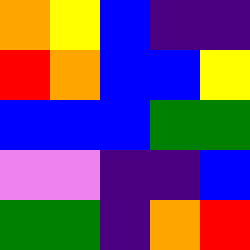[["orange", "yellow", "blue", "indigo", "indigo"], ["red", "orange", "blue", "blue", "yellow"], ["blue", "blue", "blue", "green", "green"], ["violet", "violet", "indigo", "indigo", "blue"], ["green", "green", "indigo", "orange", "red"]]